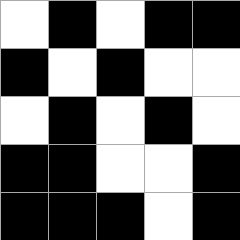[["white", "black", "white", "black", "black"], ["black", "white", "black", "white", "white"], ["white", "black", "white", "black", "white"], ["black", "black", "white", "white", "black"], ["black", "black", "black", "white", "black"]]